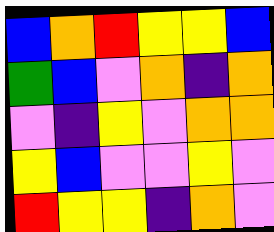[["blue", "orange", "red", "yellow", "yellow", "blue"], ["green", "blue", "violet", "orange", "indigo", "orange"], ["violet", "indigo", "yellow", "violet", "orange", "orange"], ["yellow", "blue", "violet", "violet", "yellow", "violet"], ["red", "yellow", "yellow", "indigo", "orange", "violet"]]